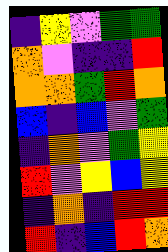[["indigo", "yellow", "violet", "green", "green"], ["orange", "violet", "indigo", "indigo", "red"], ["orange", "orange", "green", "red", "orange"], ["blue", "indigo", "blue", "violet", "green"], ["indigo", "orange", "violet", "green", "yellow"], ["red", "violet", "yellow", "blue", "yellow"], ["indigo", "orange", "indigo", "red", "red"], ["red", "indigo", "blue", "red", "orange"]]